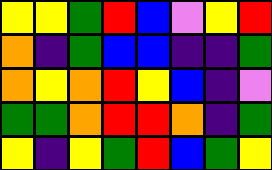[["yellow", "yellow", "green", "red", "blue", "violet", "yellow", "red"], ["orange", "indigo", "green", "blue", "blue", "indigo", "indigo", "green"], ["orange", "yellow", "orange", "red", "yellow", "blue", "indigo", "violet"], ["green", "green", "orange", "red", "red", "orange", "indigo", "green"], ["yellow", "indigo", "yellow", "green", "red", "blue", "green", "yellow"]]